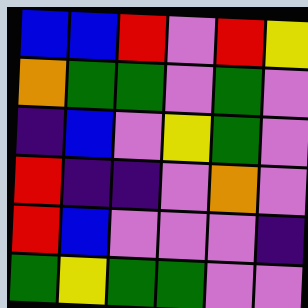[["blue", "blue", "red", "violet", "red", "yellow"], ["orange", "green", "green", "violet", "green", "violet"], ["indigo", "blue", "violet", "yellow", "green", "violet"], ["red", "indigo", "indigo", "violet", "orange", "violet"], ["red", "blue", "violet", "violet", "violet", "indigo"], ["green", "yellow", "green", "green", "violet", "violet"]]